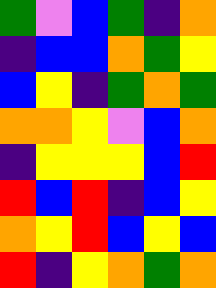[["green", "violet", "blue", "green", "indigo", "orange"], ["indigo", "blue", "blue", "orange", "green", "yellow"], ["blue", "yellow", "indigo", "green", "orange", "green"], ["orange", "orange", "yellow", "violet", "blue", "orange"], ["indigo", "yellow", "yellow", "yellow", "blue", "red"], ["red", "blue", "red", "indigo", "blue", "yellow"], ["orange", "yellow", "red", "blue", "yellow", "blue"], ["red", "indigo", "yellow", "orange", "green", "orange"]]